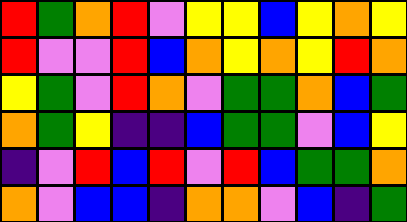[["red", "green", "orange", "red", "violet", "yellow", "yellow", "blue", "yellow", "orange", "yellow"], ["red", "violet", "violet", "red", "blue", "orange", "yellow", "orange", "yellow", "red", "orange"], ["yellow", "green", "violet", "red", "orange", "violet", "green", "green", "orange", "blue", "green"], ["orange", "green", "yellow", "indigo", "indigo", "blue", "green", "green", "violet", "blue", "yellow"], ["indigo", "violet", "red", "blue", "red", "violet", "red", "blue", "green", "green", "orange"], ["orange", "violet", "blue", "blue", "indigo", "orange", "orange", "violet", "blue", "indigo", "green"]]